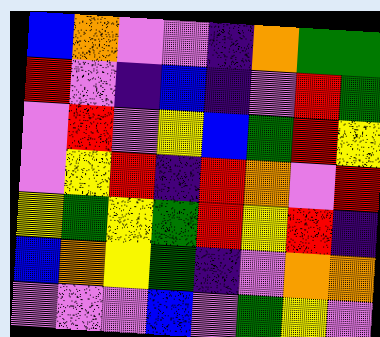[["blue", "orange", "violet", "violet", "indigo", "orange", "green", "green"], ["red", "violet", "indigo", "blue", "indigo", "violet", "red", "green"], ["violet", "red", "violet", "yellow", "blue", "green", "red", "yellow"], ["violet", "yellow", "red", "indigo", "red", "orange", "violet", "red"], ["yellow", "green", "yellow", "green", "red", "yellow", "red", "indigo"], ["blue", "orange", "yellow", "green", "indigo", "violet", "orange", "orange"], ["violet", "violet", "violet", "blue", "violet", "green", "yellow", "violet"]]